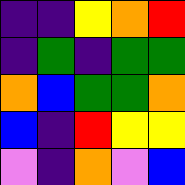[["indigo", "indigo", "yellow", "orange", "red"], ["indigo", "green", "indigo", "green", "green"], ["orange", "blue", "green", "green", "orange"], ["blue", "indigo", "red", "yellow", "yellow"], ["violet", "indigo", "orange", "violet", "blue"]]